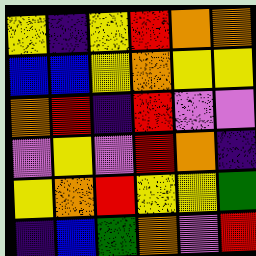[["yellow", "indigo", "yellow", "red", "orange", "orange"], ["blue", "blue", "yellow", "orange", "yellow", "yellow"], ["orange", "red", "indigo", "red", "violet", "violet"], ["violet", "yellow", "violet", "red", "orange", "indigo"], ["yellow", "orange", "red", "yellow", "yellow", "green"], ["indigo", "blue", "green", "orange", "violet", "red"]]